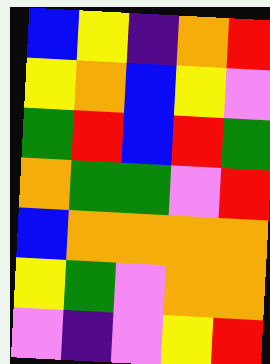[["blue", "yellow", "indigo", "orange", "red"], ["yellow", "orange", "blue", "yellow", "violet"], ["green", "red", "blue", "red", "green"], ["orange", "green", "green", "violet", "red"], ["blue", "orange", "orange", "orange", "orange"], ["yellow", "green", "violet", "orange", "orange"], ["violet", "indigo", "violet", "yellow", "red"]]